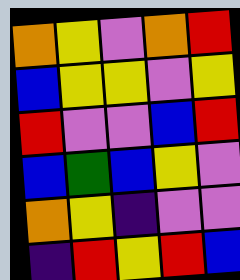[["orange", "yellow", "violet", "orange", "red"], ["blue", "yellow", "yellow", "violet", "yellow"], ["red", "violet", "violet", "blue", "red"], ["blue", "green", "blue", "yellow", "violet"], ["orange", "yellow", "indigo", "violet", "violet"], ["indigo", "red", "yellow", "red", "blue"]]